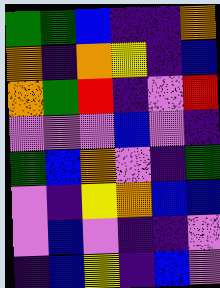[["green", "green", "blue", "indigo", "indigo", "orange"], ["orange", "indigo", "orange", "yellow", "indigo", "blue"], ["orange", "green", "red", "indigo", "violet", "red"], ["violet", "violet", "violet", "blue", "violet", "indigo"], ["green", "blue", "orange", "violet", "indigo", "green"], ["violet", "indigo", "yellow", "orange", "blue", "blue"], ["violet", "blue", "violet", "indigo", "indigo", "violet"], ["indigo", "blue", "yellow", "indigo", "blue", "violet"]]